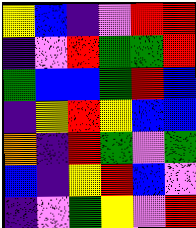[["yellow", "blue", "indigo", "violet", "red", "red"], ["indigo", "violet", "red", "green", "green", "red"], ["green", "blue", "blue", "green", "red", "blue"], ["indigo", "yellow", "red", "yellow", "blue", "blue"], ["orange", "indigo", "red", "green", "violet", "green"], ["blue", "indigo", "yellow", "red", "blue", "violet"], ["indigo", "violet", "green", "yellow", "violet", "red"]]